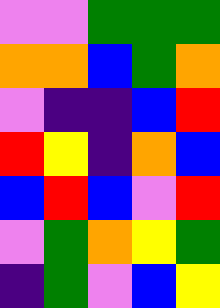[["violet", "violet", "green", "green", "green"], ["orange", "orange", "blue", "green", "orange"], ["violet", "indigo", "indigo", "blue", "red"], ["red", "yellow", "indigo", "orange", "blue"], ["blue", "red", "blue", "violet", "red"], ["violet", "green", "orange", "yellow", "green"], ["indigo", "green", "violet", "blue", "yellow"]]